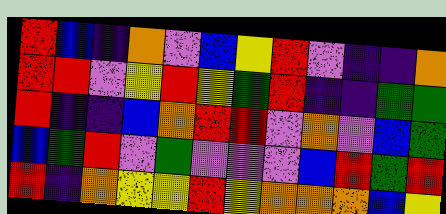[["red", "blue", "indigo", "orange", "violet", "blue", "yellow", "red", "violet", "indigo", "indigo", "orange"], ["red", "red", "violet", "yellow", "red", "yellow", "green", "red", "indigo", "indigo", "green", "green"], ["red", "indigo", "indigo", "blue", "orange", "red", "red", "violet", "orange", "violet", "blue", "green"], ["blue", "green", "red", "violet", "green", "violet", "violet", "violet", "blue", "red", "green", "red"], ["red", "indigo", "orange", "yellow", "yellow", "red", "yellow", "orange", "orange", "orange", "blue", "yellow"]]